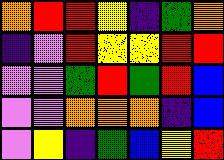[["orange", "red", "red", "yellow", "indigo", "green", "orange"], ["indigo", "violet", "red", "yellow", "yellow", "red", "red"], ["violet", "violet", "green", "red", "green", "red", "blue"], ["violet", "violet", "orange", "orange", "orange", "indigo", "blue"], ["violet", "yellow", "indigo", "green", "blue", "yellow", "red"]]